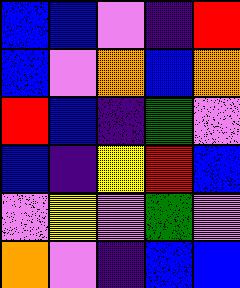[["blue", "blue", "violet", "indigo", "red"], ["blue", "violet", "orange", "blue", "orange"], ["red", "blue", "indigo", "green", "violet"], ["blue", "indigo", "yellow", "red", "blue"], ["violet", "yellow", "violet", "green", "violet"], ["orange", "violet", "indigo", "blue", "blue"]]